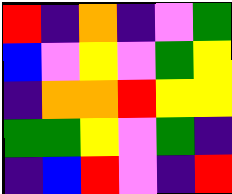[["red", "indigo", "orange", "indigo", "violet", "green"], ["blue", "violet", "yellow", "violet", "green", "yellow"], ["indigo", "orange", "orange", "red", "yellow", "yellow"], ["green", "green", "yellow", "violet", "green", "indigo"], ["indigo", "blue", "red", "violet", "indigo", "red"]]